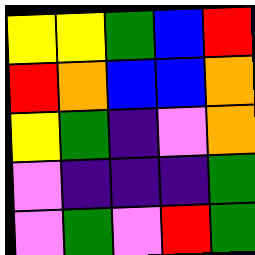[["yellow", "yellow", "green", "blue", "red"], ["red", "orange", "blue", "blue", "orange"], ["yellow", "green", "indigo", "violet", "orange"], ["violet", "indigo", "indigo", "indigo", "green"], ["violet", "green", "violet", "red", "green"]]